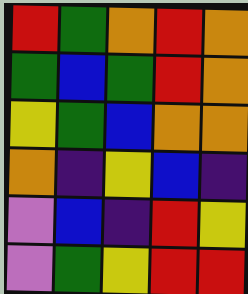[["red", "green", "orange", "red", "orange"], ["green", "blue", "green", "red", "orange"], ["yellow", "green", "blue", "orange", "orange"], ["orange", "indigo", "yellow", "blue", "indigo"], ["violet", "blue", "indigo", "red", "yellow"], ["violet", "green", "yellow", "red", "red"]]